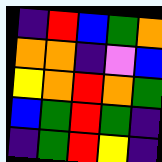[["indigo", "red", "blue", "green", "orange"], ["orange", "orange", "indigo", "violet", "blue"], ["yellow", "orange", "red", "orange", "green"], ["blue", "green", "red", "green", "indigo"], ["indigo", "green", "red", "yellow", "indigo"]]